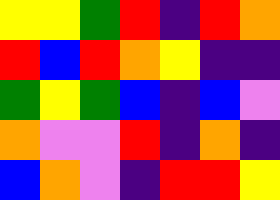[["yellow", "yellow", "green", "red", "indigo", "red", "orange"], ["red", "blue", "red", "orange", "yellow", "indigo", "indigo"], ["green", "yellow", "green", "blue", "indigo", "blue", "violet"], ["orange", "violet", "violet", "red", "indigo", "orange", "indigo"], ["blue", "orange", "violet", "indigo", "red", "red", "yellow"]]